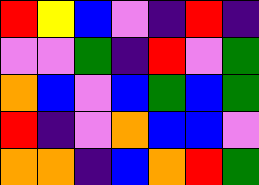[["red", "yellow", "blue", "violet", "indigo", "red", "indigo"], ["violet", "violet", "green", "indigo", "red", "violet", "green"], ["orange", "blue", "violet", "blue", "green", "blue", "green"], ["red", "indigo", "violet", "orange", "blue", "blue", "violet"], ["orange", "orange", "indigo", "blue", "orange", "red", "green"]]